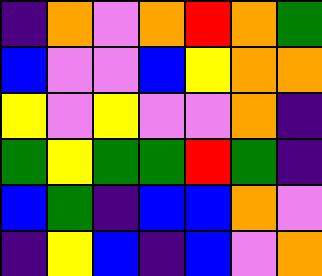[["indigo", "orange", "violet", "orange", "red", "orange", "green"], ["blue", "violet", "violet", "blue", "yellow", "orange", "orange"], ["yellow", "violet", "yellow", "violet", "violet", "orange", "indigo"], ["green", "yellow", "green", "green", "red", "green", "indigo"], ["blue", "green", "indigo", "blue", "blue", "orange", "violet"], ["indigo", "yellow", "blue", "indigo", "blue", "violet", "orange"]]